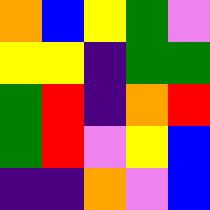[["orange", "blue", "yellow", "green", "violet"], ["yellow", "yellow", "indigo", "green", "green"], ["green", "red", "indigo", "orange", "red"], ["green", "red", "violet", "yellow", "blue"], ["indigo", "indigo", "orange", "violet", "blue"]]